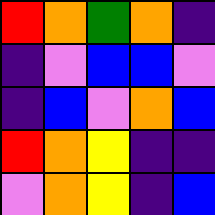[["red", "orange", "green", "orange", "indigo"], ["indigo", "violet", "blue", "blue", "violet"], ["indigo", "blue", "violet", "orange", "blue"], ["red", "orange", "yellow", "indigo", "indigo"], ["violet", "orange", "yellow", "indigo", "blue"]]